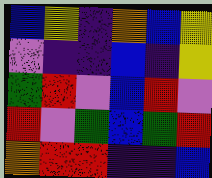[["blue", "yellow", "indigo", "orange", "blue", "yellow"], ["violet", "indigo", "indigo", "blue", "indigo", "yellow"], ["green", "red", "violet", "blue", "red", "violet"], ["red", "violet", "green", "blue", "green", "red"], ["orange", "red", "red", "indigo", "indigo", "blue"]]